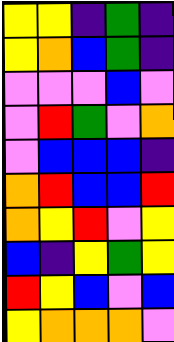[["yellow", "yellow", "indigo", "green", "indigo"], ["yellow", "orange", "blue", "green", "indigo"], ["violet", "violet", "violet", "blue", "violet"], ["violet", "red", "green", "violet", "orange"], ["violet", "blue", "blue", "blue", "indigo"], ["orange", "red", "blue", "blue", "red"], ["orange", "yellow", "red", "violet", "yellow"], ["blue", "indigo", "yellow", "green", "yellow"], ["red", "yellow", "blue", "violet", "blue"], ["yellow", "orange", "orange", "orange", "violet"]]